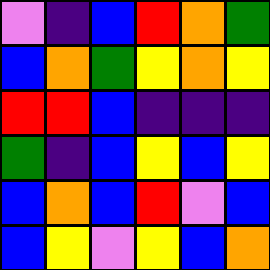[["violet", "indigo", "blue", "red", "orange", "green"], ["blue", "orange", "green", "yellow", "orange", "yellow"], ["red", "red", "blue", "indigo", "indigo", "indigo"], ["green", "indigo", "blue", "yellow", "blue", "yellow"], ["blue", "orange", "blue", "red", "violet", "blue"], ["blue", "yellow", "violet", "yellow", "blue", "orange"]]